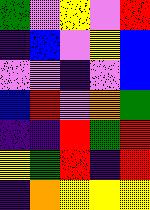[["green", "violet", "yellow", "violet", "red"], ["indigo", "blue", "violet", "yellow", "blue"], ["violet", "violet", "indigo", "violet", "blue"], ["blue", "red", "violet", "orange", "green"], ["indigo", "indigo", "red", "green", "red"], ["yellow", "green", "red", "indigo", "red"], ["indigo", "orange", "yellow", "yellow", "yellow"]]